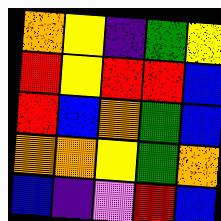[["orange", "yellow", "indigo", "green", "yellow"], ["red", "yellow", "red", "red", "blue"], ["red", "blue", "orange", "green", "blue"], ["orange", "orange", "yellow", "green", "orange"], ["blue", "indigo", "violet", "red", "blue"]]